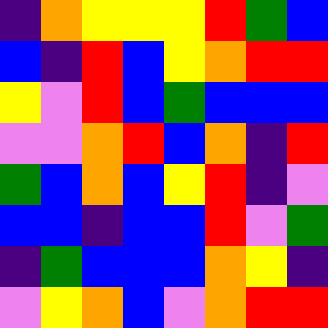[["indigo", "orange", "yellow", "yellow", "yellow", "red", "green", "blue"], ["blue", "indigo", "red", "blue", "yellow", "orange", "red", "red"], ["yellow", "violet", "red", "blue", "green", "blue", "blue", "blue"], ["violet", "violet", "orange", "red", "blue", "orange", "indigo", "red"], ["green", "blue", "orange", "blue", "yellow", "red", "indigo", "violet"], ["blue", "blue", "indigo", "blue", "blue", "red", "violet", "green"], ["indigo", "green", "blue", "blue", "blue", "orange", "yellow", "indigo"], ["violet", "yellow", "orange", "blue", "violet", "orange", "red", "red"]]